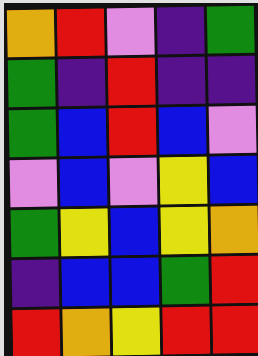[["orange", "red", "violet", "indigo", "green"], ["green", "indigo", "red", "indigo", "indigo"], ["green", "blue", "red", "blue", "violet"], ["violet", "blue", "violet", "yellow", "blue"], ["green", "yellow", "blue", "yellow", "orange"], ["indigo", "blue", "blue", "green", "red"], ["red", "orange", "yellow", "red", "red"]]